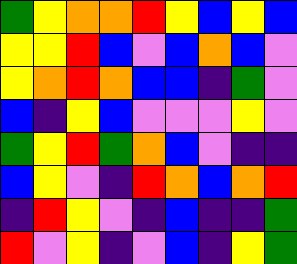[["green", "yellow", "orange", "orange", "red", "yellow", "blue", "yellow", "blue"], ["yellow", "yellow", "red", "blue", "violet", "blue", "orange", "blue", "violet"], ["yellow", "orange", "red", "orange", "blue", "blue", "indigo", "green", "violet"], ["blue", "indigo", "yellow", "blue", "violet", "violet", "violet", "yellow", "violet"], ["green", "yellow", "red", "green", "orange", "blue", "violet", "indigo", "indigo"], ["blue", "yellow", "violet", "indigo", "red", "orange", "blue", "orange", "red"], ["indigo", "red", "yellow", "violet", "indigo", "blue", "indigo", "indigo", "green"], ["red", "violet", "yellow", "indigo", "violet", "blue", "indigo", "yellow", "green"]]